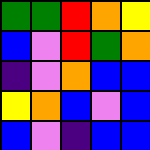[["green", "green", "red", "orange", "yellow"], ["blue", "violet", "red", "green", "orange"], ["indigo", "violet", "orange", "blue", "blue"], ["yellow", "orange", "blue", "violet", "blue"], ["blue", "violet", "indigo", "blue", "blue"]]